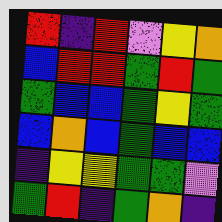[["red", "indigo", "red", "violet", "yellow", "orange"], ["blue", "red", "red", "green", "red", "green"], ["green", "blue", "blue", "green", "yellow", "green"], ["blue", "orange", "blue", "green", "blue", "blue"], ["indigo", "yellow", "yellow", "green", "green", "violet"], ["green", "red", "indigo", "green", "orange", "indigo"]]